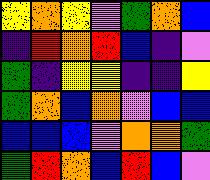[["yellow", "orange", "yellow", "violet", "green", "orange", "blue"], ["indigo", "red", "orange", "red", "blue", "indigo", "violet"], ["green", "indigo", "yellow", "yellow", "indigo", "indigo", "yellow"], ["green", "orange", "blue", "orange", "violet", "blue", "blue"], ["blue", "blue", "blue", "violet", "orange", "orange", "green"], ["green", "red", "orange", "blue", "red", "blue", "violet"]]